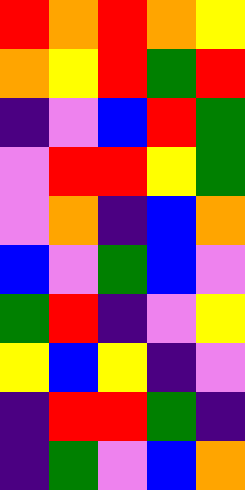[["red", "orange", "red", "orange", "yellow"], ["orange", "yellow", "red", "green", "red"], ["indigo", "violet", "blue", "red", "green"], ["violet", "red", "red", "yellow", "green"], ["violet", "orange", "indigo", "blue", "orange"], ["blue", "violet", "green", "blue", "violet"], ["green", "red", "indigo", "violet", "yellow"], ["yellow", "blue", "yellow", "indigo", "violet"], ["indigo", "red", "red", "green", "indigo"], ["indigo", "green", "violet", "blue", "orange"]]